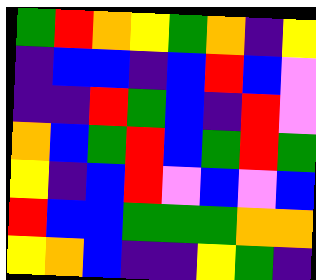[["green", "red", "orange", "yellow", "green", "orange", "indigo", "yellow"], ["indigo", "blue", "blue", "indigo", "blue", "red", "blue", "violet"], ["indigo", "indigo", "red", "green", "blue", "indigo", "red", "violet"], ["orange", "blue", "green", "red", "blue", "green", "red", "green"], ["yellow", "indigo", "blue", "red", "violet", "blue", "violet", "blue"], ["red", "blue", "blue", "green", "green", "green", "orange", "orange"], ["yellow", "orange", "blue", "indigo", "indigo", "yellow", "green", "indigo"]]